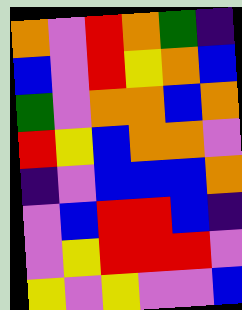[["orange", "violet", "red", "orange", "green", "indigo"], ["blue", "violet", "red", "yellow", "orange", "blue"], ["green", "violet", "orange", "orange", "blue", "orange"], ["red", "yellow", "blue", "orange", "orange", "violet"], ["indigo", "violet", "blue", "blue", "blue", "orange"], ["violet", "blue", "red", "red", "blue", "indigo"], ["violet", "yellow", "red", "red", "red", "violet"], ["yellow", "violet", "yellow", "violet", "violet", "blue"]]